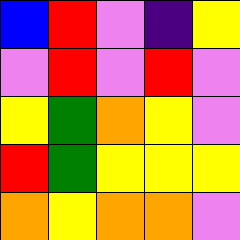[["blue", "red", "violet", "indigo", "yellow"], ["violet", "red", "violet", "red", "violet"], ["yellow", "green", "orange", "yellow", "violet"], ["red", "green", "yellow", "yellow", "yellow"], ["orange", "yellow", "orange", "orange", "violet"]]